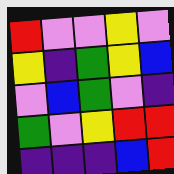[["red", "violet", "violet", "yellow", "violet"], ["yellow", "indigo", "green", "yellow", "blue"], ["violet", "blue", "green", "violet", "indigo"], ["green", "violet", "yellow", "red", "red"], ["indigo", "indigo", "indigo", "blue", "red"]]